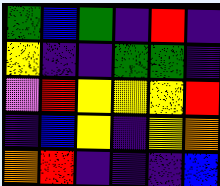[["green", "blue", "green", "indigo", "red", "indigo"], ["yellow", "indigo", "indigo", "green", "green", "indigo"], ["violet", "red", "yellow", "yellow", "yellow", "red"], ["indigo", "blue", "yellow", "indigo", "yellow", "orange"], ["orange", "red", "indigo", "indigo", "indigo", "blue"]]